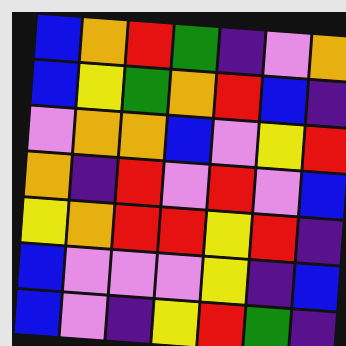[["blue", "orange", "red", "green", "indigo", "violet", "orange"], ["blue", "yellow", "green", "orange", "red", "blue", "indigo"], ["violet", "orange", "orange", "blue", "violet", "yellow", "red"], ["orange", "indigo", "red", "violet", "red", "violet", "blue"], ["yellow", "orange", "red", "red", "yellow", "red", "indigo"], ["blue", "violet", "violet", "violet", "yellow", "indigo", "blue"], ["blue", "violet", "indigo", "yellow", "red", "green", "indigo"]]